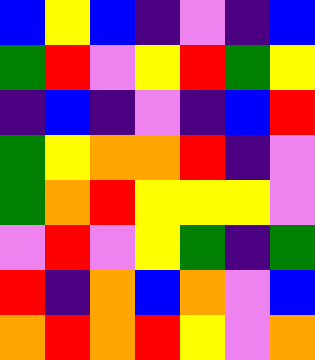[["blue", "yellow", "blue", "indigo", "violet", "indigo", "blue"], ["green", "red", "violet", "yellow", "red", "green", "yellow"], ["indigo", "blue", "indigo", "violet", "indigo", "blue", "red"], ["green", "yellow", "orange", "orange", "red", "indigo", "violet"], ["green", "orange", "red", "yellow", "yellow", "yellow", "violet"], ["violet", "red", "violet", "yellow", "green", "indigo", "green"], ["red", "indigo", "orange", "blue", "orange", "violet", "blue"], ["orange", "red", "orange", "red", "yellow", "violet", "orange"]]